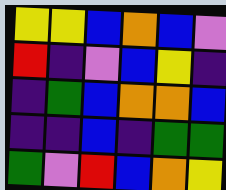[["yellow", "yellow", "blue", "orange", "blue", "violet"], ["red", "indigo", "violet", "blue", "yellow", "indigo"], ["indigo", "green", "blue", "orange", "orange", "blue"], ["indigo", "indigo", "blue", "indigo", "green", "green"], ["green", "violet", "red", "blue", "orange", "yellow"]]